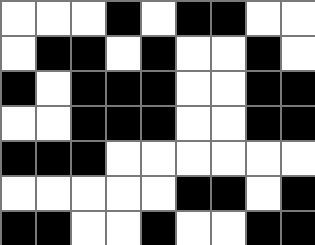[["white", "white", "white", "black", "white", "black", "black", "white", "white"], ["white", "black", "black", "white", "black", "white", "white", "black", "white"], ["black", "white", "black", "black", "black", "white", "white", "black", "black"], ["white", "white", "black", "black", "black", "white", "white", "black", "black"], ["black", "black", "black", "white", "white", "white", "white", "white", "white"], ["white", "white", "white", "white", "white", "black", "black", "white", "black"], ["black", "black", "white", "white", "black", "white", "white", "black", "black"]]